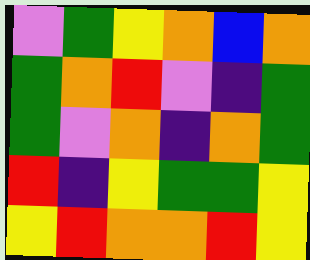[["violet", "green", "yellow", "orange", "blue", "orange"], ["green", "orange", "red", "violet", "indigo", "green"], ["green", "violet", "orange", "indigo", "orange", "green"], ["red", "indigo", "yellow", "green", "green", "yellow"], ["yellow", "red", "orange", "orange", "red", "yellow"]]